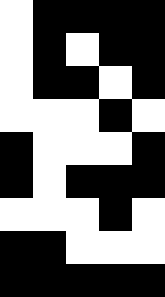[["white", "black", "black", "black", "black"], ["white", "black", "white", "black", "black"], ["white", "black", "black", "white", "black"], ["white", "white", "white", "black", "white"], ["black", "white", "white", "white", "black"], ["black", "white", "black", "black", "black"], ["white", "white", "white", "black", "white"], ["black", "black", "white", "white", "white"], ["black", "black", "black", "black", "black"]]